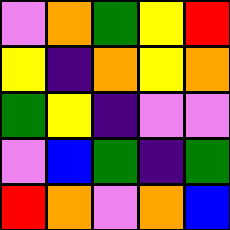[["violet", "orange", "green", "yellow", "red"], ["yellow", "indigo", "orange", "yellow", "orange"], ["green", "yellow", "indigo", "violet", "violet"], ["violet", "blue", "green", "indigo", "green"], ["red", "orange", "violet", "orange", "blue"]]